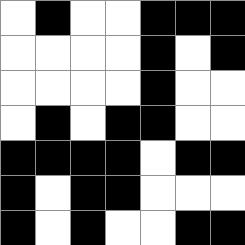[["white", "black", "white", "white", "black", "black", "black"], ["white", "white", "white", "white", "black", "white", "black"], ["white", "white", "white", "white", "black", "white", "white"], ["white", "black", "white", "black", "black", "white", "white"], ["black", "black", "black", "black", "white", "black", "black"], ["black", "white", "black", "black", "white", "white", "white"], ["black", "white", "black", "white", "white", "black", "black"]]